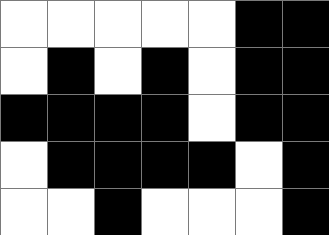[["white", "white", "white", "white", "white", "black", "black"], ["white", "black", "white", "black", "white", "black", "black"], ["black", "black", "black", "black", "white", "black", "black"], ["white", "black", "black", "black", "black", "white", "black"], ["white", "white", "black", "white", "white", "white", "black"]]